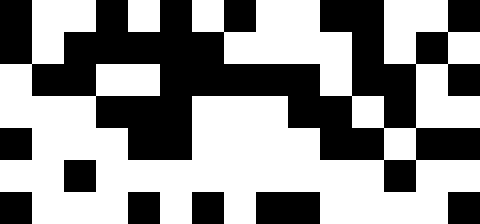[["black", "white", "white", "black", "white", "black", "white", "black", "white", "white", "black", "black", "white", "white", "black"], ["black", "white", "black", "black", "black", "black", "black", "white", "white", "white", "white", "black", "white", "black", "white"], ["white", "black", "black", "white", "white", "black", "black", "black", "black", "black", "white", "black", "black", "white", "black"], ["white", "white", "white", "black", "black", "black", "white", "white", "white", "black", "black", "white", "black", "white", "white"], ["black", "white", "white", "white", "black", "black", "white", "white", "white", "white", "black", "black", "white", "black", "black"], ["white", "white", "black", "white", "white", "white", "white", "white", "white", "white", "white", "white", "black", "white", "white"], ["black", "white", "white", "white", "black", "white", "black", "white", "black", "black", "white", "white", "white", "white", "black"]]